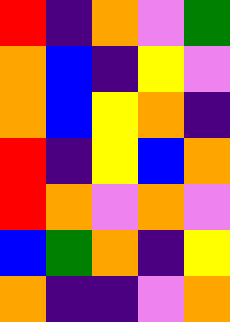[["red", "indigo", "orange", "violet", "green"], ["orange", "blue", "indigo", "yellow", "violet"], ["orange", "blue", "yellow", "orange", "indigo"], ["red", "indigo", "yellow", "blue", "orange"], ["red", "orange", "violet", "orange", "violet"], ["blue", "green", "orange", "indigo", "yellow"], ["orange", "indigo", "indigo", "violet", "orange"]]